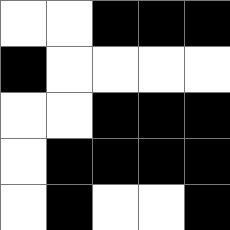[["white", "white", "black", "black", "black"], ["black", "white", "white", "white", "white"], ["white", "white", "black", "black", "black"], ["white", "black", "black", "black", "black"], ["white", "black", "white", "white", "black"]]